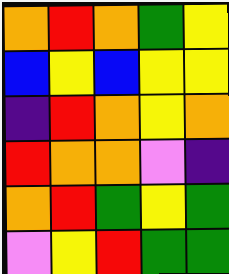[["orange", "red", "orange", "green", "yellow"], ["blue", "yellow", "blue", "yellow", "yellow"], ["indigo", "red", "orange", "yellow", "orange"], ["red", "orange", "orange", "violet", "indigo"], ["orange", "red", "green", "yellow", "green"], ["violet", "yellow", "red", "green", "green"]]